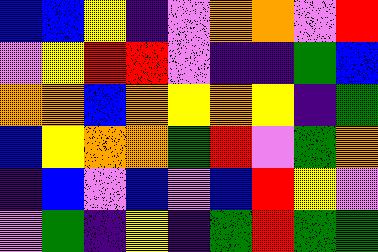[["blue", "blue", "yellow", "indigo", "violet", "orange", "orange", "violet", "red"], ["violet", "yellow", "red", "red", "violet", "indigo", "indigo", "green", "blue"], ["orange", "orange", "blue", "orange", "yellow", "orange", "yellow", "indigo", "green"], ["blue", "yellow", "orange", "orange", "green", "red", "violet", "green", "orange"], ["indigo", "blue", "violet", "blue", "violet", "blue", "red", "yellow", "violet"], ["violet", "green", "indigo", "yellow", "indigo", "green", "red", "green", "green"]]